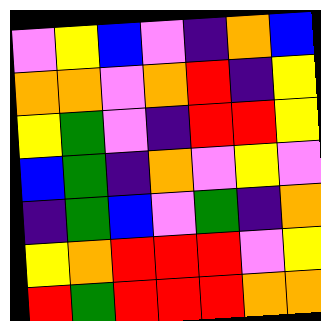[["violet", "yellow", "blue", "violet", "indigo", "orange", "blue"], ["orange", "orange", "violet", "orange", "red", "indigo", "yellow"], ["yellow", "green", "violet", "indigo", "red", "red", "yellow"], ["blue", "green", "indigo", "orange", "violet", "yellow", "violet"], ["indigo", "green", "blue", "violet", "green", "indigo", "orange"], ["yellow", "orange", "red", "red", "red", "violet", "yellow"], ["red", "green", "red", "red", "red", "orange", "orange"]]